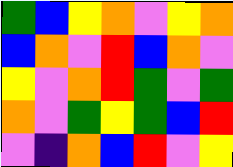[["green", "blue", "yellow", "orange", "violet", "yellow", "orange"], ["blue", "orange", "violet", "red", "blue", "orange", "violet"], ["yellow", "violet", "orange", "red", "green", "violet", "green"], ["orange", "violet", "green", "yellow", "green", "blue", "red"], ["violet", "indigo", "orange", "blue", "red", "violet", "yellow"]]